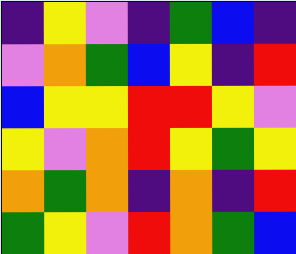[["indigo", "yellow", "violet", "indigo", "green", "blue", "indigo"], ["violet", "orange", "green", "blue", "yellow", "indigo", "red"], ["blue", "yellow", "yellow", "red", "red", "yellow", "violet"], ["yellow", "violet", "orange", "red", "yellow", "green", "yellow"], ["orange", "green", "orange", "indigo", "orange", "indigo", "red"], ["green", "yellow", "violet", "red", "orange", "green", "blue"]]